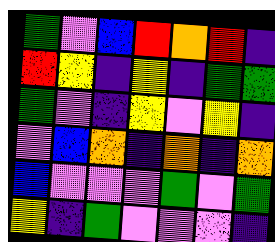[["green", "violet", "blue", "red", "orange", "red", "indigo"], ["red", "yellow", "indigo", "yellow", "indigo", "green", "green"], ["green", "violet", "indigo", "yellow", "violet", "yellow", "indigo"], ["violet", "blue", "orange", "indigo", "orange", "indigo", "orange"], ["blue", "violet", "violet", "violet", "green", "violet", "green"], ["yellow", "indigo", "green", "violet", "violet", "violet", "indigo"]]